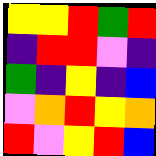[["yellow", "yellow", "red", "green", "red"], ["indigo", "red", "red", "violet", "indigo"], ["green", "indigo", "yellow", "indigo", "blue"], ["violet", "orange", "red", "yellow", "orange"], ["red", "violet", "yellow", "red", "blue"]]